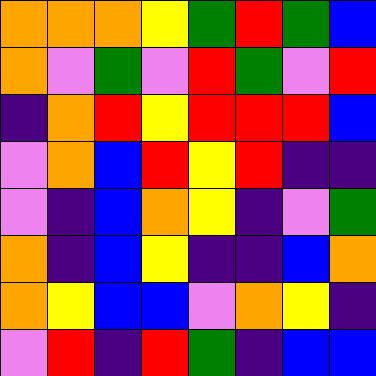[["orange", "orange", "orange", "yellow", "green", "red", "green", "blue"], ["orange", "violet", "green", "violet", "red", "green", "violet", "red"], ["indigo", "orange", "red", "yellow", "red", "red", "red", "blue"], ["violet", "orange", "blue", "red", "yellow", "red", "indigo", "indigo"], ["violet", "indigo", "blue", "orange", "yellow", "indigo", "violet", "green"], ["orange", "indigo", "blue", "yellow", "indigo", "indigo", "blue", "orange"], ["orange", "yellow", "blue", "blue", "violet", "orange", "yellow", "indigo"], ["violet", "red", "indigo", "red", "green", "indigo", "blue", "blue"]]